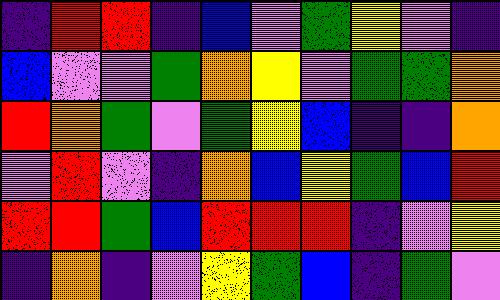[["indigo", "red", "red", "indigo", "blue", "violet", "green", "yellow", "violet", "indigo"], ["blue", "violet", "violet", "green", "orange", "yellow", "violet", "green", "green", "orange"], ["red", "orange", "green", "violet", "green", "yellow", "blue", "indigo", "indigo", "orange"], ["violet", "red", "violet", "indigo", "orange", "blue", "yellow", "green", "blue", "red"], ["red", "red", "green", "blue", "red", "red", "red", "indigo", "violet", "yellow"], ["indigo", "orange", "indigo", "violet", "yellow", "green", "blue", "indigo", "green", "violet"]]